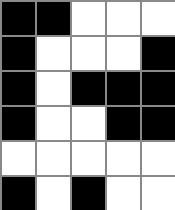[["black", "black", "white", "white", "white"], ["black", "white", "white", "white", "black"], ["black", "white", "black", "black", "black"], ["black", "white", "white", "black", "black"], ["white", "white", "white", "white", "white"], ["black", "white", "black", "white", "white"]]